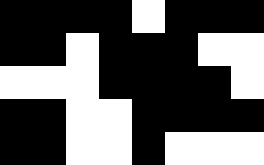[["black", "black", "black", "black", "white", "black", "black", "black"], ["black", "black", "white", "black", "black", "black", "white", "white"], ["white", "white", "white", "black", "black", "black", "black", "white"], ["black", "black", "white", "white", "black", "black", "black", "black"], ["black", "black", "white", "white", "black", "white", "white", "white"]]